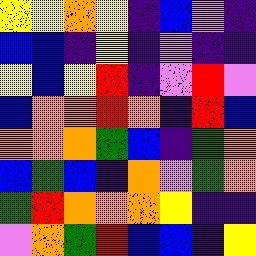[["yellow", "yellow", "orange", "yellow", "indigo", "blue", "violet", "indigo"], ["blue", "blue", "indigo", "yellow", "indigo", "violet", "indigo", "indigo"], ["yellow", "blue", "yellow", "red", "indigo", "violet", "red", "violet"], ["blue", "orange", "orange", "red", "orange", "indigo", "red", "blue"], ["orange", "orange", "orange", "green", "blue", "indigo", "green", "orange"], ["blue", "green", "blue", "indigo", "orange", "violet", "green", "orange"], ["green", "red", "orange", "orange", "orange", "yellow", "indigo", "indigo"], ["violet", "orange", "green", "red", "blue", "blue", "indigo", "yellow"]]